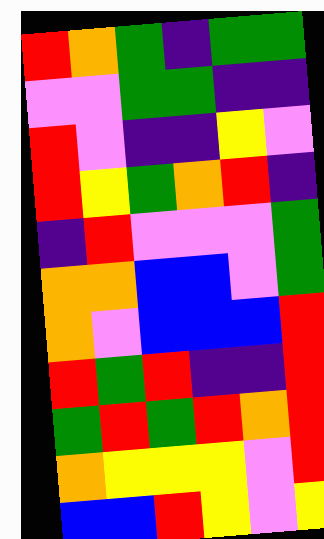[["red", "orange", "green", "indigo", "green", "green"], ["violet", "violet", "green", "green", "indigo", "indigo"], ["red", "violet", "indigo", "indigo", "yellow", "violet"], ["red", "yellow", "green", "orange", "red", "indigo"], ["indigo", "red", "violet", "violet", "violet", "green"], ["orange", "orange", "blue", "blue", "violet", "green"], ["orange", "violet", "blue", "blue", "blue", "red"], ["red", "green", "red", "indigo", "indigo", "red"], ["green", "red", "green", "red", "orange", "red"], ["orange", "yellow", "yellow", "yellow", "violet", "red"], ["blue", "blue", "red", "yellow", "violet", "yellow"]]